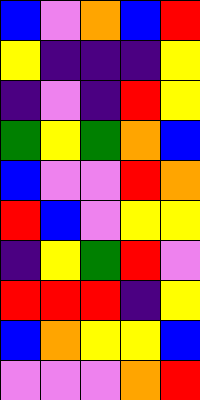[["blue", "violet", "orange", "blue", "red"], ["yellow", "indigo", "indigo", "indigo", "yellow"], ["indigo", "violet", "indigo", "red", "yellow"], ["green", "yellow", "green", "orange", "blue"], ["blue", "violet", "violet", "red", "orange"], ["red", "blue", "violet", "yellow", "yellow"], ["indigo", "yellow", "green", "red", "violet"], ["red", "red", "red", "indigo", "yellow"], ["blue", "orange", "yellow", "yellow", "blue"], ["violet", "violet", "violet", "orange", "red"]]